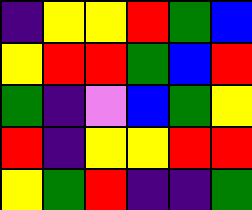[["indigo", "yellow", "yellow", "red", "green", "blue"], ["yellow", "red", "red", "green", "blue", "red"], ["green", "indigo", "violet", "blue", "green", "yellow"], ["red", "indigo", "yellow", "yellow", "red", "red"], ["yellow", "green", "red", "indigo", "indigo", "green"]]